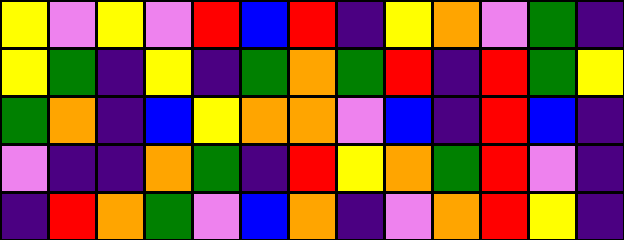[["yellow", "violet", "yellow", "violet", "red", "blue", "red", "indigo", "yellow", "orange", "violet", "green", "indigo"], ["yellow", "green", "indigo", "yellow", "indigo", "green", "orange", "green", "red", "indigo", "red", "green", "yellow"], ["green", "orange", "indigo", "blue", "yellow", "orange", "orange", "violet", "blue", "indigo", "red", "blue", "indigo"], ["violet", "indigo", "indigo", "orange", "green", "indigo", "red", "yellow", "orange", "green", "red", "violet", "indigo"], ["indigo", "red", "orange", "green", "violet", "blue", "orange", "indigo", "violet", "orange", "red", "yellow", "indigo"]]